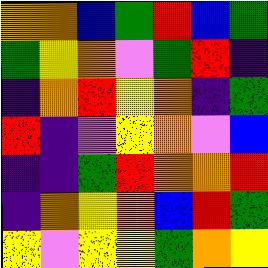[["orange", "orange", "blue", "green", "red", "blue", "green"], ["green", "yellow", "orange", "violet", "green", "red", "indigo"], ["indigo", "orange", "red", "yellow", "orange", "indigo", "green"], ["red", "indigo", "violet", "yellow", "orange", "violet", "blue"], ["indigo", "indigo", "green", "red", "orange", "orange", "red"], ["indigo", "orange", "yellow", "orange", "blue", "red", "green"], ["yellow", "violet", "yellow", "yellow", "green", "orange", "yellow"]]